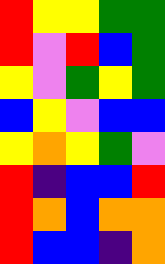[["red", "yellow", "yellow", "green", "green"], ["red", "violet", "red", "blue", "green"], ["yellow", "violet", "green", "yellow", "green"], ["blue", "yellow", "violet", "blue", "blue"], ["yellow", "orange", "yellow", "green", "violet"], ["red", "indigo", "blue", "blue", "red"], ["red", "orange", "blue", "orange", "orange"], ["red", "blue", "blue", "indigo", "orange"]]